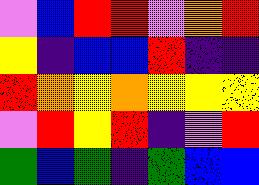[["violet", "blue", "red", "red", "violet", "orange", "red"], ["yellow", "indigo", "blue", "blue", "red", "indigo", "indigo"], ["red", "orange", "yellow", "orange", "yellow", "yellow", "yellow"], ["violet", "red", "yellow", "red", "indigo", "violet", "red"], ["green", "blue", "green", "indigo", "green", "blue", "blue"]]